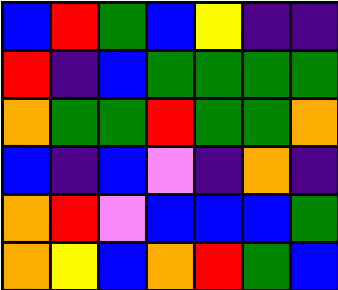[["blue", "red", "green", "blue", "yellow", "indigo", "indigo"], ["red", "indigo", "blue", "green", "green", "green", "green"], ["orange", "green", "green", "red", "green", "green", "orange"], ["blue", "indigo", "blue", "violet", "indigo", "orange", "indigo"], ["orange", "red", "violet", "blue", "blue", "blue", "green"], ["orange", "yellow", "blue", "orange", "red", "green", "blue"]]